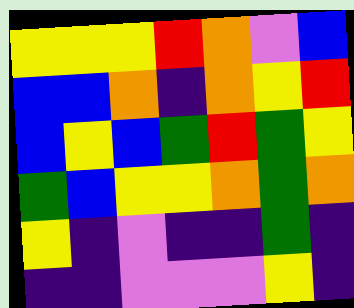[["yellow", "yellow", "yellow", "red", "orange", "violet", "blue"], ["blue", "blue", "orange", "indigo", "orange", "yellow", "red"], ["blue", "yellow", "blue", "green", "red", "green", "yellow"], ["green", "blue", "yellow", "yellow", "orange", "green", "orange"], ["yellow", "indigo", "violet", "indigo", "indigo", "green", "indigo"], ["indigo", "indigo", "violet", "violet", "violet", "yellow", "indigo"]]